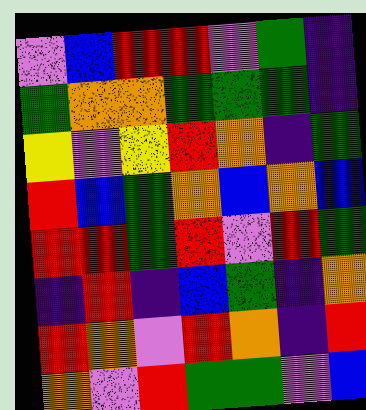[["violet", "blue", "red", "red", "violet", "green", "indigo"], ["green", "orange", "orange", "green", "green", "green", "indigo"], ["yellow", "violet", "yellow", "red", "orange", "indigo", "green"], ["red", "blue", "green", "orange", "blue", "orange", "blue"], ["red", "red", "green", "red", "violet", "red", "green"], ["indigo", "red", "indigo", "blue", "green", "indigo", "orange"], ["red", "orange", "violet", "red", "orange", "indigo", "red"], ["orange", "violet", "red", "green", "green", "violet", "blue"]]